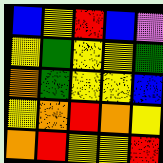[["blue", "yellow", "red", "blue", "violet"], ["yellow", "green", "yellow", "yellow", "green"], ["orange", "green", "yellow", "yellow", "blue"], ["yellow", "orange", "red", "orange", "yellow"], ["orange", "red", "yellow", "yellow", "red"]]